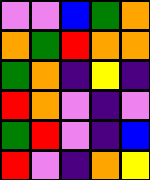[["violet", "violet", "blue", "green", "orange"], ["orange", "green", "red", "orange", "orange"], ["green", "orange", "indigo", "yellow", "indigo"], ["red", "orange", "violet", "indigo", "violet"], ["green", "red", "violet", "indigo", "blue"], ["red", "violet", "indigo", "orange", "yellow"]]